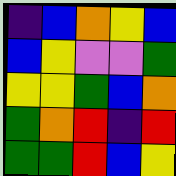[["indigo", "blue", "orange", "yellow", "blue"], ["blue", "yellow", "violet", "violet", "green"], ["yellow", "yellow", "green", "blue", "orange"], ["green", "orange", "red", "indigo", "red"], ["green", "green", "red", "blue", "yellow"]]